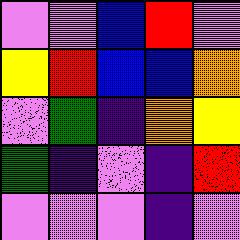[["violet", "violet", "blue", "red", "violet"], ["yellow", "red", "blue", "blue", "orange"], ["violet", "green", "indigo", "orange", "yellow"], ["green", "indigo", "violet", "indigo", "red"], ["violet", "violet", "violet", "indigo", "violet"]]